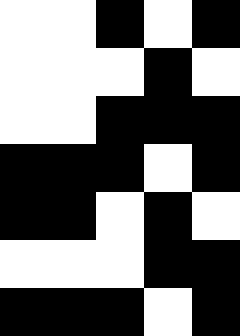[["white", "white", "black", "white", "black"], ["white", "white", "white", "black", "white"], ["white", "white", "black", "black", "black"], ["black", "black", "black", "white", "black"], ["black", "black", "white", "black", "white"], ["white", "white", "white", "black", "black"], ["black", "black", "black", "white", "black"]]